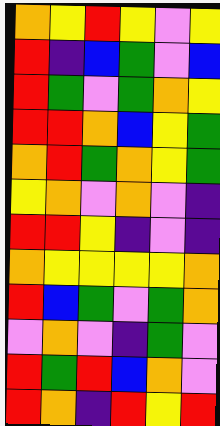[["orange", "yellow", "red", "yellow", "violet", "yellow"], ["red", "indigo", "blue", "green", "violet", "blue"], ["red", "green", "violet", "green", "orange", "yellow"], ["red", "red", "orange", "blue", "yellow", "green"], ["orange", "red", "green", "orange", "yellow", "green"], ["yellow", "orange", "violet", "orange", "violet", "indigo"], ["red", "red", "yellow", "indigo", "violet", "indigo"], ["orange", "yellow", "yellow", "yellow", "yellow", "orange"], ["red", "blue", "green", "violet", "green", "orange"], ["violet", "orange", "violet", "indigo", "green", "violet"], ["red", "green", "red", "blue", "orange", "violet"], ["red", "orange", "indigo", "red", "yellow", "red"]]